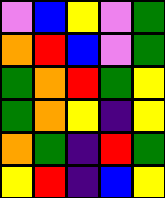[["violet", "blue", "yellow", "violet", "green"], ["orange", "red", "blue", "violet", "green"], ["green", "orange", "red", "green", "yellow"], ["green", "orange", "yellow", "indigo", "yellow"], ["orange", "green", "indigo", "red", "green"], ["yellow", "red", "indigo", "blue", "yellow"]]